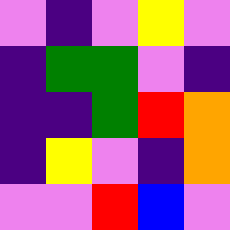[["violet", "indigo", "violet", "yellow", "violet"], ["indigo", "green", "green", "violet", "indigo"], ["indigo", "indigo", "green", "red", "orange"], ["indigo", "yellow", "violet", "indigo", "orange"], ["violet", "violet", "red", "blue", "violet"]]